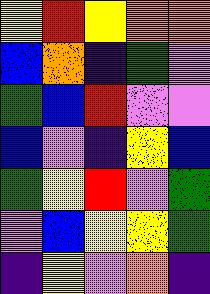[["yellow", "red", "yellow", "orange", "orange"], ["blue", "orange", "indigo", "green", "violet"], ["green", "blue", "red", "violet", "violet"], ["blue", "violet", "indigo", "yellow", "blue"], ["green", "yellow", "red", "violet", "green"], ["violet", "blue", "yellow", "yellow", "green"], ["indigo", "yellow", "violet", "orange", "indigo"]]